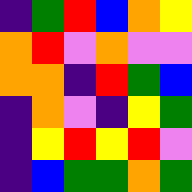[["indigo", "green", "red", "blue", "orange", "yellow"], ["orange", "red", "violet", "orange", "violet", "violet"], ["orange", "orange", "indigo", "red", "green", "blue"], ["indigo", "orange", "violet", "indigo", "yellow", "green"], ["indigo", "yellow", "red", "yellow", "red", "violet"], ["indigo", "blue", "green", "green", "orange", "green"]]